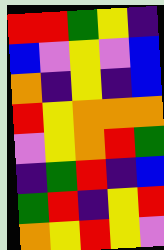[["red", "red", "green", "yellow", "indigo"], ["blue", "violet", "yellow", "violet", "blue"], ["orange", "indigo", "yellow", "indigo", "blue"], ["red", "yellow", "orange", "orange", "orange"], ["violet", "yellow", "orange", "red", "green"], ["indigo", "green", "red", "indigo", "blue"], ["green", "red", "indigo", "yellow", "red"], ["orange", "yellow", "red", "yellow", "violet"]]